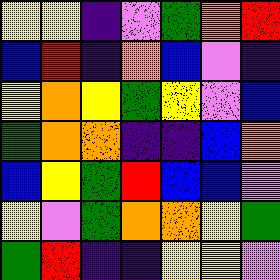[["yellow", "yellow", "indigo", "violet", "green", "orange", "red"], ["blue", "red", "indigo", "orange", "blue", "violet", "indigo"], ["yellow", "orange", "yellow", "green", "yellow", "violet", "blue"], ["green", "orange", "orange", "indigo", "indigo", "blue", "orange"], ["blue", "yellow", "green", "red", "blue", "blue", "violet"], ["yellow", "violet", "green", "orange", "orange", "yellow", "green"], ["green", "red", "indigo", "indigo", "yellow", "yellow", "violet"]]